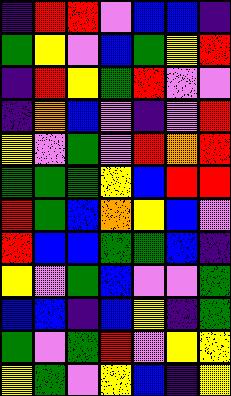[["indigo", "red", "red", "violet", "blue", "blue", "indigo"], ["green", "yellow", "violet", "blue", "green", "yellow", "red"], ["indigo", "red", "yellow", "green", "red", "violet", "violet"], ["indigo", "orange", "blue", "violet", "indigo", "violet", "red"], ["yellow", "violet", "green", "violet", "red", "orange", "red"], ["green", "green", "green", "yellow", "blue", "red", "red"], ["red", "green", "blue", "orange", "yellow", "blue", "violet"], ["red", "blue", "blue", "green", "green", "blue", "indigo"], ["yellow", "violet", "green", "blue", "violet", "violet", "green"], ["blue", "blue", "indigo", "blue", "yellow", "indigo", "green"], ["green", "violet", "green", "red", "violet", "yellow", "yellow"], ["yellow", "green", "violet", "yellow", "blue", "indigo", "yellow"]]